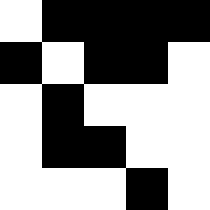[["white", "black", "black", "black", "black"], ["black", "white", "black", "black", "white"], ["white", "black", "white", "white", "white"], ["white", "black", "black", "white", "white"], ["white", "white", "white", "black", "white"]]